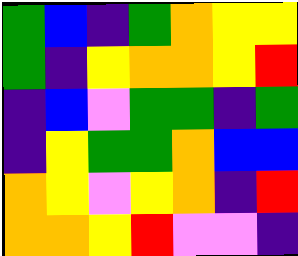[["green", "blue", "indigo", "green", "orange", "yellow", "yellow"], ["green", "indigo", "yellow", "orange", "orange", "yellow", "red"], ["indigo", "blue", "violet", "green", "green", "indigo", "green"], ["indigo", "yellow", "green", "green", "orange", "blue", "blue"], ["orange", "yellow", "violet", "yellow", "orange", "indigo", "red"], ["orange", "orange", "yellow", "red", "violet", "violet", "indigo"]]